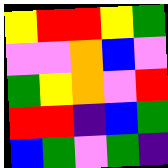[["yellow", "red", "red", "yellow", "green"], ["violet", "violet", "orange", "blue", "violet"], ["green", "yellow", "orange", "violet", "red"], ["red", "red", "indigo", "blue", "green"], ["blue", "green", "violet", "green", "indigo"]]